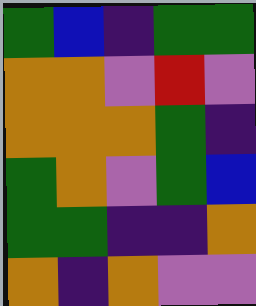[["green", "blue", "indigo", "green", "green"], ["orange", "orange", "violet", "red", "violet"], ["orange", "orange", "orange", "green", "indigo"], ["green", "orange", "violet", "green", "blue"], ["green", "green", "indigo", "indigo", "orange"], ["orange", "indigo", "orange", "violet", "violet"]]